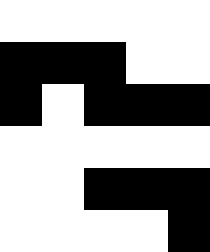[["white", "white", "white", "white", "white"], ["black", "black", "black", "white", "white"], ["black", "white", "black", "black", "black"], ["white", "white", "white", "white", "white"], ["white", "white", "black", "black", "black"], ["white", "white", "white", "white", "black"]]